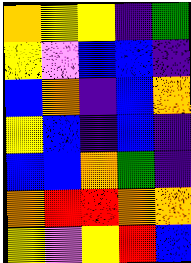[["orange", "yellow", "yellow", "indigo", "green"], ["yellow", "violet", "blue", "blue", "indigo"], ["blue", "orange", "indigo", "blue", "orange"], ["yellow", "blue", "indigo", "blue", "indigo"], ["blue", "blue", "orange", "green", "indigo"], ["orange", "red", "red", "orange", "orange"], ["yellow", "violet", "yellow", "red", "blue"]]